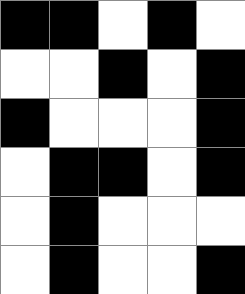[["black", "black", "white", "black", "white"], ["white", "white", "black", "white", "black"], ["black", "white", "white", "white", "black"], ["white", "black", "black", "white", "black"], ["white", "black", "white", "white", "white"], ["white", "black", "white", "white", "black"]]